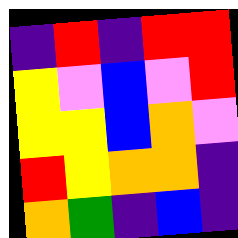[["indigo", "red", "indigo", "red", "red"], ["yellow", "violet", "blue", "violet", "red"], ["yellow", "yellow", "blue", "orange", "violet"], ["red", "yellow", "orange", "orange", "indigo"], ["orange", "green", "indigo", "blue", "indigo"]]